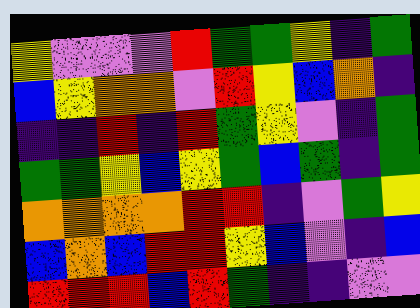[["yellow", "violet", "violet", "violet", "red", "green", "green", "yellow", "indigo", "green"], ["blue", "yellow", "orange", "orange", "violet", "red", "yellow", "blue", "orange", "indigo"], ["indigo", "indigo", "red", "indigo", "red", "green", "yellow", "violet", "indigo", "green"], ["green", "green", "yellow", "blue", "yellow", "green", "blue", "green", "indigo", "green"], ["orange", "orange", "orange", "orange", "red", "red", "indigo", "violet", "green", "yellow"], ["blue", "orange", "blue", "red", "red", "yellow", "blue", "violet", "indigo", "blue"], ["red", "red", "red", "blue", "red", "green", "indigo", "indigo", "violet", "violet"]]